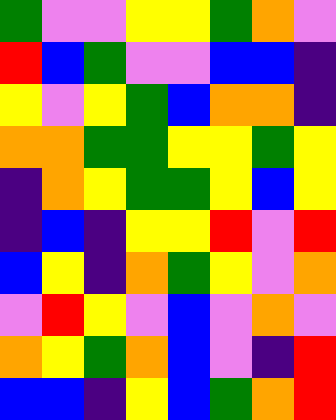[["green", "violet", "violet", "yellow", "yellow", "green", "orange", "violet"], ["red", "blue", "green", "violet", "violet", "blue", "blue", "indigo"], ["yellow", "violet", "yellow", "green", "blue", "orange", "orange", "indigo"], ["orange", "orange", "green", "green", "yellow", "yellow", "green", "yellow"], ["indigo", "orange", "yellow", "green", "green", "yellow", "blue", "yellow"], ["indigo", "blue", "indigo", "yellow", "yellow", "red", "violet", "red"], ["blue", "yellow", "indigo", "orange", "green", "yellow", "violet", "orange"], ["violet", "red", "yellow", "violet", "blue", "violet", "orange", "violet"], ["orange", "yellow", "green", "orange", "blue", "violet", "indigo", "red"], ["blue", "blue", "indigo", "yellow", "blue", "green", "orange", "red"]]